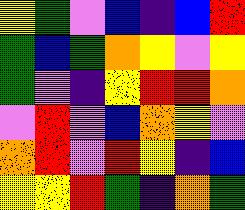[["yellow", "green", "violet", "blue", "indigo", "blue", "red"], ["green", "blue", "green", "orange", "yellow", "violet", "yellow"], ["green", "violet", "indigo", "yellow", "red", "red", "orange"], ["violet", "red", "violet", "blue", "orange", "yellow", "violet"], ["orange", "red", "violet", "red", "yellow", "indigo", "blue"], ["yellow", "yellow", "red", "green", "indigo", "orange", "green"]]